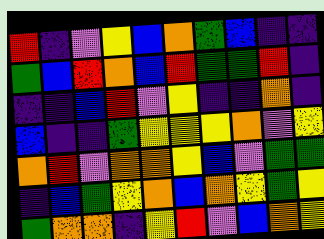[["red", "indigo", "violet", "yellow", "blue", "orange", "green", "blue", "indigo", "indigo"], ["green", "blue", "red", "orange", "blue", "red", "green", "green", "red", "indigo"], ["indigo", "indigo", "blue", "red", "violet", "yellow", "indigo", "indigo", "orange", "indigo"], ["blue", "indigo", "indigo", "green", "yellow", "yellow", "yellow", "orange", "violet", "yellow"], ["orange", "red", "violet", "orange", "orange", "yellow", "blue", "violet", "green", "green"], ["indigo", "blue", "green", "yellow", "orange", "blue", "orange", "yellow", "green", "yellow"], ["green", "orange", "orange", "indigo", "yellow", "red", "violet", "blue", "orange", "yellow"]]